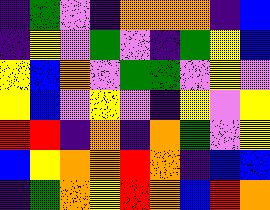[["indigo", "green", "violet", "indigo", "orange", "orange", "orange", "indigo", "blue"], ["indigo", "yellow", "violet", "green", "violet", "indigo", "green", "yellow", "blue"], ["yellow", "blue", "orange", "violet", "green", "green", "violet", "yellow", "violet"], ["yellow", "blue", "violet", "yellow", "violet", "indigo", "yellow", "violet", "yellow"], ["red", "red", "indigo", "orange", "indigo", "orange", "green", "violet", "yellow"], ["blue", "yellow", "orange", "orange", "red", "orange", "indigo", "blue", "blue"], ["indigo", "green", "orange", "yellow", "red", "orange", "blue", "red", "orange"]]